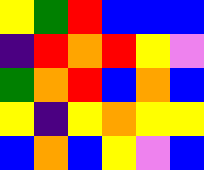[["yellow", "green", "red", "blue", "blue", "blue"], ["indigo", "red", "orange", "red", "yellow", "violet"], ["green", "orange", "red", "blue", "orange", "blue"], ["yellow", "indigo", "yellow", "orange", "yellow", "yellow"], ["blue", "orange", "blue", "yellow", "violet", "blue"]]